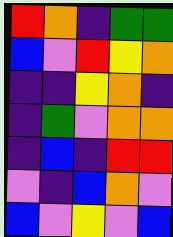[["red", "orange", "indigo", "green", "green"], ["blue", "violet", "red", "yellow", "orange"], ["indigo", "indigo", "yellow", "orange", "indigo"], ["indigo", "green", "violet", "orange", "orange"], ["indigo", "blue", "indigo", "red", "red"], ["violet", "indigo", "blue", "orange", "violet"], ["blue", "violet", "yellow", "violet", "blue"]]